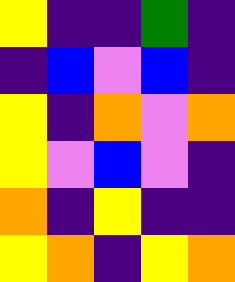[["yellow", "indigo", "indigo", "green", "indigo"], ["indigo", "blue", "violet", "blue", "indigo"], ["yellow", "indigo", "orange", "violet", "orange"], ["yellow", "violet", "blue", "violet", "indigo"], ["orange", "indigo", "yellow", "indigo", "indigo"], ["yellow", "orange", "indigo", "yellow", "orange"]]